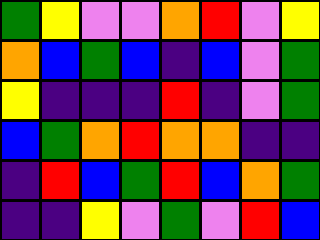[["green", "yellow", "violet", "violet", "orange", "red", "violet", "yellow"], ["orange", "blue", "green", "blue", "indigo", "blue", "violet", "green"], ["yellow", "indigo", "indigo", "indigo", "red", "indigo", "violet", "green"], ["blue", "green", "orange", "red", "orange", "orange", "indigo", "indigo"], ["indigo", "red", "blue", "green", "red", "blue", "orange", "green"], ["indigo", "indigo", "yellow", "violet", "green", "violet", "red", "blue"]]